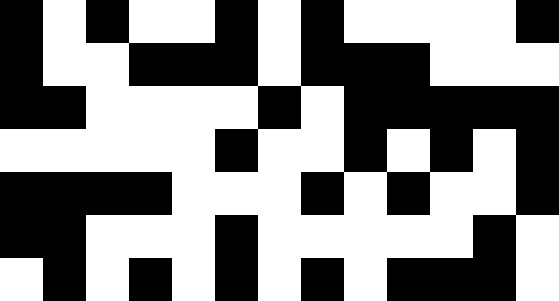[["black", "white", "black", "white", "white", "black", "white", "black", "white", "white", "white", "white", "black"], ["black", "white", "white", "black", "black", "black", "white", "black", "black", "black", "white", "white", "white"], ["black", "black", "white", "white", "white", "white", "black", "white", "black", "black", "black", "black", "black"], ["white", "white", "white", "white", "white", "black", "white", "white", "black", "white", "black", "white", "black"], ["black", "black", "black", "black", "white", "white", "white", "black", "white", "black", "white", "white", "black"], ["black", "black", "white", "white", "white", "black", "white", "white", "white", "white", "white", "black", "white"], ["white", "black", "white", "black", "white", "black", "white", "black", "white", "black", "black", "black", "white"]]